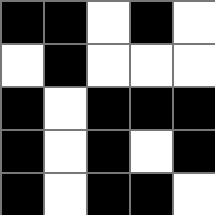[["black", "black", "white", "black", "white"], ["white", "black", "white", "white", "white"], ["black", "white", "black", "black", "black"], ["black", "white", "black", "white", "black"], ["black", "white", "black", "black", "white"]]